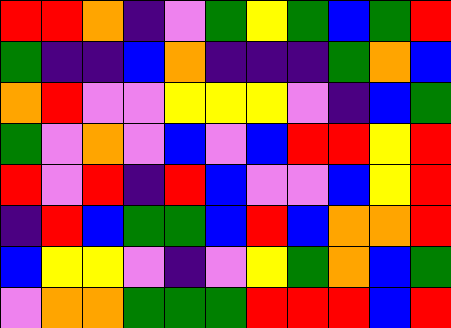[["red", "red", "orange", "indigo", "violet", "green", "yellow", "green", "blue", "green", "red"], ["green", "indigo", "indigo", "blue", "orange", "indigo", "indigo", "indigo", "green", "orange", "blue"], ["orange", "red", "violet", "violet", "yellow", "yellow", "yellow", "violet", "indigo", "blue", "green"], ["green", "violet", "orange", "violet", "blue", "violet", "blue", "red", "red", "yellow", "red"], ["red", "violet", "red", "indigo", "red", "blue", "violet", "violet", "blue", "yellow", "red"], ["indigo", "red", "blue", "green", "green", "blue", "red", "blue", "orange", "orange", "red"], ["blue", "yellow", "yellow", "violet", "indigo", "violet", "yellow", "green", "orange", "blue", "green"], ["violet", "orange", "orange", "green", "green", "green", "red", "red", "red", "blue", "red"]]